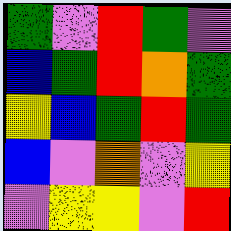[["green", "violet", "red", "green", "violet"], ["blue", "green", "red", "orange", "green"], ["yellow", "blue", "green", "red", "green"], ["blue", "violet", "orange", "violet", "yellow"], ["violet", "yellow", "yellow", "violet", "red"]]